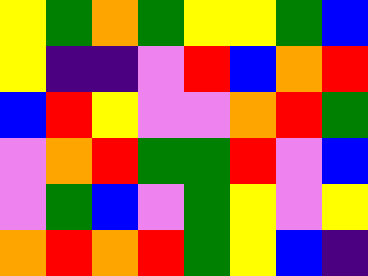[["yellow", "green", "orange", "green", "yellow", "yellow", "green", "blue"], ["yellow", "indigo", "indigo", "violet", "red", "blue", "orange", "red"], ["blue", "red", "yellow", "violet", "violet", "orange", "red", "green"], ["violet", "orange", "red", "green", "green", "red", "violet", "blue"], ["violet", "green", "blue", "violet", "green", "yellow", "violet", "yellow"], ["orange", "red", "orange", "red", "green", "yellow", "blue", "indigo"]]